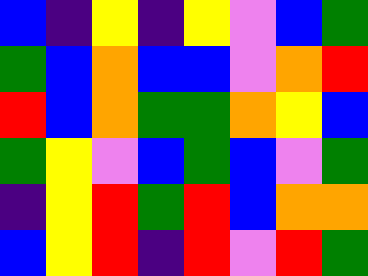[["blue", "indigo", "yellow", "indigo", "yellow", "violet", "blue", "green"], ["green", "blue", "orange", "blue", "blue", "violet", "orange", "red"], ["red", "blue", "orange", "green", "green", "orange", "yellow", "blue"], ["green", "yellow", "violet", "blue", "green", "blue", "violet", "green"], ["indigo", "yellow", "red", "green", "red", "blue", "orange", "orange"], ["blue", "yellow", "red", "indigo", "red", "violet", "red", "green"]]